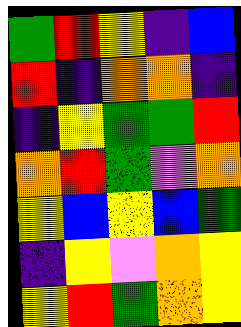[["green", "red", "yellow", "indigo", "blue"], ["red", "indigo", "orange", "orange", "indigo"], ["indigo", "yellow", "green", "green", "red"], ["orange", "red", "green", "violet", "orange"], ["yellow", "blue", "yellow", "blue", "green"], ["indigo", "yellow", "violet", "orange", "yellow"], ["yellow", "red", "green", "orange", "yellow"]]